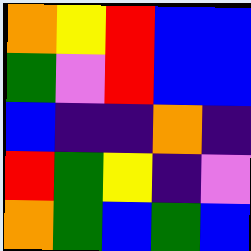[["orange", "yellow", "red", "blue", "blue"], ["green", "violet", "red", "blue", "blue"], ["blue", "indigo", "indigo", "orange", "indigo"], ["red", "green", "yellow", "indigo", "violet"], ["orange", "green", "blue", "green", "blue"]]